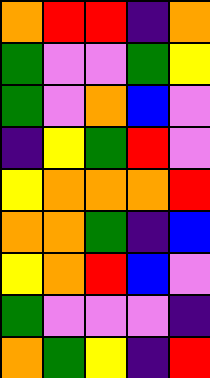[["orange", "red", "red", "indigo", "orange"], ["green", "violet", "violet", "green", "yellow"], ["green", "violet", "orange", "blue", "violet"], ["indigo", "yellow", "green", "red", "violet"], ["yellow", "orange", "orange", "orange", "red"], ["orange", "orange", "green", "indigo", "blue"], ["yellow", "orange", "red", "blue", "violet"], ["green", "violet", "violet", "violet", "indigo"], ["orange", "green", "yellow", "indigo", "red"]]